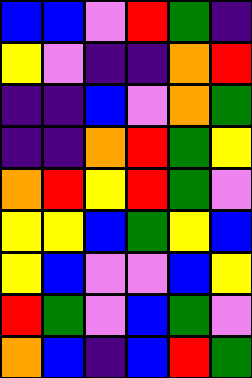[["blue", "blue", "violet", "red", "green", "indigo"], ["yellow", "violet", "indigo", "indigo", "orange", "red"], ["indigo", "indigo", "blue", "violet", "orange", "green"], ["indigo", "indigo", "orange", "red", "green", "yellow"], ["orange", "red", "yellow", "red", "green", "violet"], ["yellow", "yellow", "blue", "green", "yellow", "blue"], ["yellow", "blue", "violet", "violet", "blue", "yellow"], ["red", "green", "violet", "blue", "green", "violet"], ["orange", "blue", "indigo", "blue", "red", "green"]]